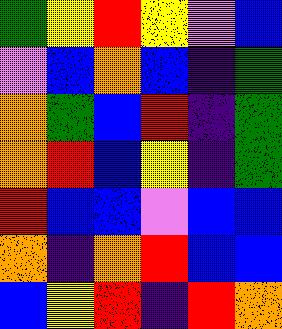[["green", "yellow", "red", "yellow", "violet", "blue"], ["violet", "blue", "orange", "blue", "indigo", "green"], ["orange", "green", "blue", "red", "indigo", "green"], ["orange", "red", "blue", "yellow", "indigo", "green"], ["red", "blue", "blue", "violet", "blue", "blue"], ["orange", "indigo", "orange", "red", "blue", "blue"], ["blue", "yellow", "red", "indigo", "red", "orange"]]